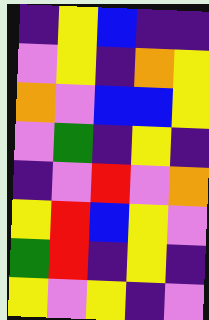[["indigo", "yellow", "blue", "indigo", "indigo"], ["violet", "yellow", "indigo", "orange", "yellow"], ["orange", "violet", "blue", "blue", "yellow"], ["violet", "green", "indigo", "yellow", "indigo"], ["indigo", "violet", "red", "violet", "orange"], ["yellow", "red", "blue", "yellow", "violet"], ["green", "red", "indigo", "yellow", "indigo"], ["yellow", "violet", "yellow", "indigo", "violet"]]